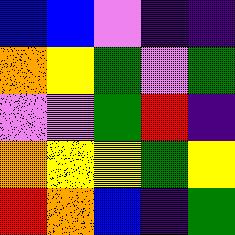[["blue", "blue", "violet", "indigo", "indigo"], ["orange", "yellow", "green", "violet", "green"], ["violet", "violet", "green", "red", "indigo"], ["orange", "yellow", "yellow", "green", "yellow"], ["red", "orange", "blue", "indigo", "green"]]